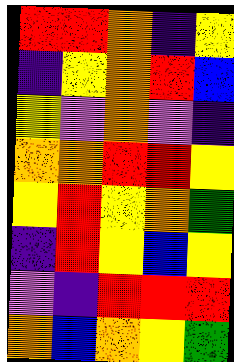[["red", "red", "orange", "indigo", "yellow"], ["indigo", "yellow", "orange", "red", "blue"], ["yellow", "violet", "orange", "violet", "indigo"], ["orange", "orange", "red", "red", "yellow"], ["yellow", "red", "yellow", "orange", "green"], ["indigo", "red", "yellow", "blue", "yellow"], ["violet", "indigo", "red", "red", "red"], ["orange", "blue", "orange", "yellow", "green"]]